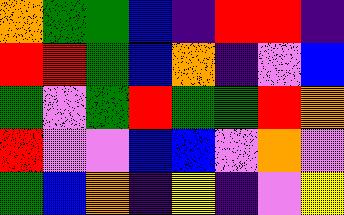[["orange", "green", "green", "blue", "indigo", "red", "red", "indigo"], ["red", "red", "green", "blue", "orange", "indigo", "violet", "blue"], ["green", "violet", "green", "red", "green", "green", "red", "orange"], ["red", "violet", "violet", "blue", "blue", "violet", "orange", "violet"], ["green", "blue", "orange", "indigo", "yellow", "indigo", "violet", "yellow"]]